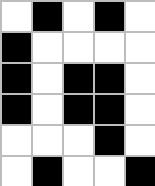[["white", "black", "white", "black", "white"], ["black", "white", "white", "white", "white"], ["black", "white", "black", "black", "white"], ["black", "white", "black", "black", "white"], ["white", "white", "white", "black", "white"], ["white", "black", "white", "white", "black"]]